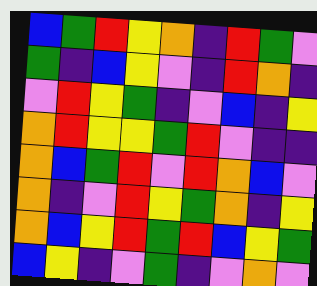[["blue", "green", "red", "yellow", "orange", "indigo", "red", "green", "violet"], ["green", "indigo", "blue", "yellow", "violet", "indigo", "red", "orange", "indigo"], ["violet", "red", "yellow", "green", "indigo", "violet", "blue", "indigo", "yellow"], ["orange", "red", "yellow", "yellow", "green", "red", "violet", "indigo", "indigo"], ["orange", "blue", "green", "red", "violet", "red", "orange", "blue", "violet"], ["orange", "indigo", "violet", "red", "yellow", "green", "orange", "indigo", "yellow"], ["orange", "blue", "yellow", "red", "green", "red", "blue", "yellow", "green"], ["blue", "yellow", "indigo", "violet", "green", "indigo", "violet", "orange", "violet"]]